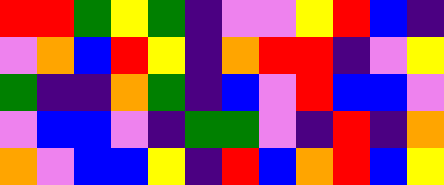[["red", "red", "green", "yellow", "green", "indigo", "violet", "violet", "yellow", "red", "blue", "indigo"], ["violet", "orange", "blue", "red", "yellow", "indigo", "orange", "red", "red", "indigo", "violet", "yellow"], ["green", "indigo", "indigo", "orange", "green", "indigo", "blue", "violet", "red", "blue", "blue", "violet"], ["violet", "blue", "blue", "violet", "indigo", "green", "green", "violet", "indigo", "red", "indigo", "orange"], ["orange", "violet", "blue", "blue", "yellow", "indigo", "red", "blue", "orange", "red", "blue", "yellow"]]